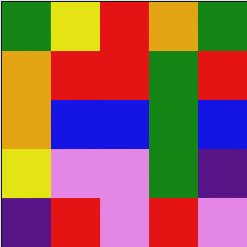[["green", "yellow", "red", "orange", "green"], ["orange", "red", "red", "green", "red"], ["orange", "blue", "blue", "green", "blue"], ["yellow", "violet", "violet", "green", "indigo"], ["indigo", "red", "violet", "red", "violet"]]